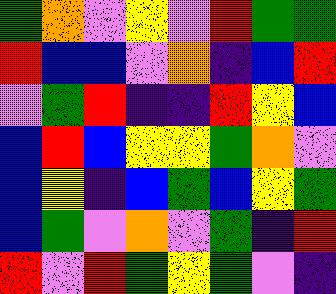[["green", "orange", "violet", "yellow", "violet", "red", "green", "green"], ["red", "blue", "blue", "violet", "orange", "indigo", "blue", "red"], ["violet", "green", "red", "indigo", "indigo", "red", "yellow", "blue"], ["blue", "red", "blue", "yellow", "yellow", "green", "orange", "violet"], ["blue", "yellow", "indigo", "blue", "green", "blue", "yellow", "green"], ["blue", "green", "violet", "orange", "violet", "green", "indigo", "red"], ["red", "violet", "red", "green", "yellow", "green", "violet", "indigo"]]